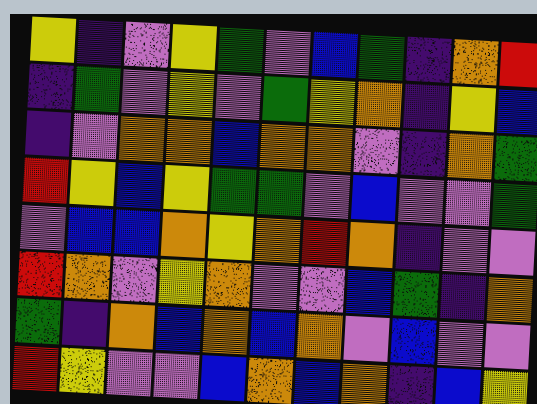[["yellow", "indigo", "violet", "yellow", "green", "violet", "blue", "green", "indigo", "orange", "red"], ["indigo", "green", "violet", "yellow", "violet", "green", "yellow", "orange", "indigo", "yellow", "blue"], ["indigo", "violet", "orange", "orange", "blue", "orange", "orange", "violet", "indigo", "orange", "green"], ["red", "yellow", "blue", "yellow", "green", "green", "violet", "blue", "violet", "violet", "green"], ["violet", "blue", "blue", "orange", "yellow", "orange", "red", "orange", "indigo", "violet", "violet"], ["red", "orange", "violet", "yellow", "orange", "violet", "violet", "blue", "green", "indigo", "orange"], ["green", "indigo", "orange", "blue", "orange", "blue", "orange", "violet", "blue", "violet", "violet"], ["red", "yellow", "violet", "violet", "blue", "orange", "blue", "orange", "indigo", "blue", "yellow"]]